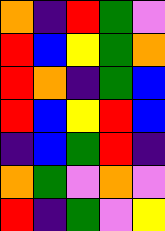[["orange", "indigo", "red", "green", "violet"], ["red", "blue", "yellow", "green", "orange"], ["red", "orange", "indigo", "green", "blue"], ["red", "blue", "yellow", "red", "blue"], ["indigo", "blue", "green", "red", "indigo"], ["orange", "green", "violet", "orange", "violet"], ["red", "indigo", "green", "violet", "yellow"]]